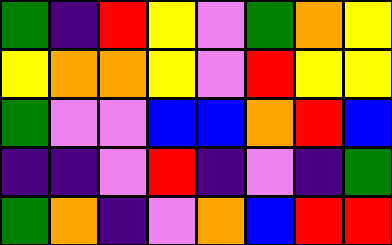[["green", "indigo", "red", "yellow", "violet", "green", "orange", "yellow"], ["yellow", "orange", "orange", "yellow", "violet", "red", "yellow", "yellow"], ["green", "violet", "violet", "blue", "blue", "orange", "red", "blue"], ["indigo", "indigo", "violet", "red", "indigo", "violet", "indigo", "green"], ["green", "orange", "indigo", "violet", "orange", "blue", "red", "red"]]